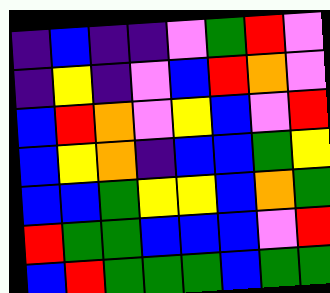[["indigo", "blue", "indigo", "indigo", "violet", "green", "red", "violet"], ["indigo", "yellow", "indigo", "violet", "blue", "red", "orange", "violet"], ["blue", "red", "orange", "violet", "yellow", "blue", "violet", "red"], ["blue", "yellow", "orange", "indigo", "blue", "blue", "green", "yellow"], ["blue", "blue", "green", "yellow", "yellow", "blue", "orange", "green"], ["red", "green", "green", "blue", "blue", "blue", "violet", "red"], ["blue", "red", "green", "green", "green", "blue", "green", "green"]]